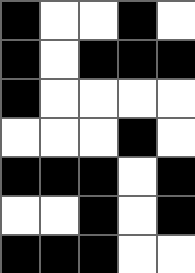[["black", "white", "white", "black", "white"], ["black", "white", "black", "black", "black"], ["black", "white", "white", "white", "white"], ["white", "white", "white", "black", "white"], ["black", "black", "black", "white", "black"], ["white", "white", "black", "white", "black"], ["black", "black", "black", "white", "white"]]